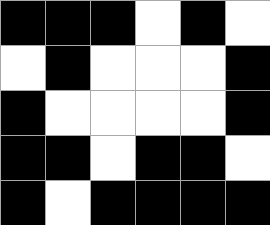[["black", "black", "black", "white", "black", "white"], ["white", "black", "white", "white", "white", "black"], ["black", "white", "white", "white", "white", "black"], ["black", "black", "white", "black", "black", "white"], ["black", "white", "black", "black", "black", "black"]]